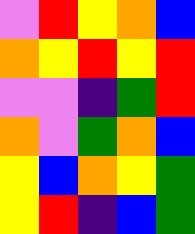[["violet", "red", "yellow", "orange", "blue"], ["orange", "yellow", "red", "yellow", "red"], ["violet", "violet", "indigo", "green", "red"], ["orange", "violet", "green", "orange", "blue"], ["yellow", "blue", "orange", "yellow", "green"], ["yellow", "red", "indigo", "blue", "green"]]